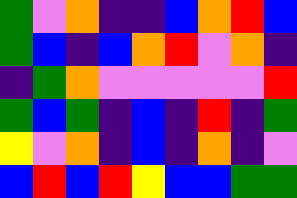[["green", "violet", "orange", "indigo", "indigo", "blue", "orange", "red", "blue"], ["green", "blue", "indigo", "blue", "orange", "red", "violet", "orange", "indigo"], ["indigo", "green", "orange", "violet", "violet", "violet", "violet", "violet", "red"], ["green", "blue", "green", "indigo", "blue", "indigo", "red", "indigo", "green"], ["yellow", "violet", "orange", "indigo", "blue", "indigo", "orange", "indigo", "violet"], ["blue", "red", "blue", "red", "yellow", "blue", "blue", "green", "green"]]